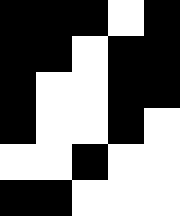[["black", "black", "black", "white", "black"], ["black", "black", "white", "black", "black"], ["black", "white", "white", "black", "black"], ["black", "white", "white", "black", "white"], ["white", "white", "black", "white", "white"], ["black", "black", "white", "white", "white"]]